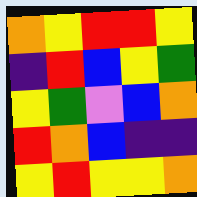[["orange", "yellow", "red", "red", "yellow"], ["indigo", "red", "blue", "yellow", "green"], ["yellow", "green", "violet", "blue", "orange"], ["red", "orange", "blue", "indigo", "indigo"], ["yellow", "red", "yellow", "yellow", "orange"]]